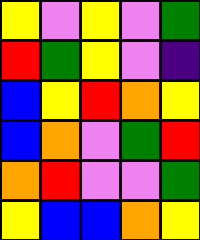[["yellow", "violet", "yellow", "violet", "green"], ["red", "green", "yellow", "violet", "indigo"], ["blue", "yellow", "red", "orange", "yellow"], ["blue", "orange", "violet", "green", "red"], ["orange", "red", "violet", "violet", "green"], ["yellow", "blue", "blue", "orange", "yellow"]]